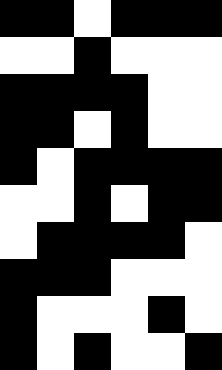[["black", "black", "white", "black", "black", "black"], ["white", "white", "black", "white", "white", "white"], ["black", "black", "black", "black", "white", "white"], ["black", "black", "white", "black", "white", "white"], ["black", "white", "black", "black", "black", "black"], ["white", "white", "black", "white", "black", "black"], ["white", "black", "black", "black", "black", "white"], ["black", "black", "black", "white", "white", "white"], ["black", "white", "white", "white", "black", "white"], ["black", "white", "black", "white", "white", "black"]]